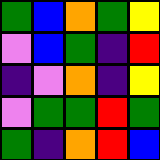[["green", "blue", "orange", "green", "yellow"], ["violet", "blue", "green", "indigo", "red"], ["indigo", "violet", "orange", "indigo", "yellow"], ["violet", "green", "green", "red", "green"], ["green", "indigo", "orange", "red", "blue"]]